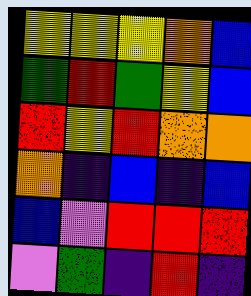[["yellow", "yellow", "yellow", "orange", "blue"], ["green", "red", "green", "yellow", "blue"], ["red", "yellow", "red", "orange", "orange"], ["orange", "indigo", "blue", "indigo", "blue"], ["blue", "violet", "red", "red", "red"], ["violet", "green", "indigo", "red", "indigo"]]